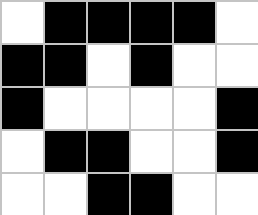[["white", "black", "black", "black", "black", "white"], ["black", "black", "white", "black", "white", "white"], ["black", "white", "white", "white", "white", "black"], ["white", "black", "black", "white", "white", "black"], ["white", "white", "black", "black", "white", "white"]]